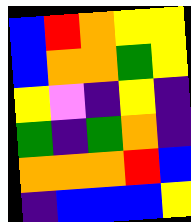[["blue", "red", "orange", "yellow", "yellow"], ["blue", "orange", "orange", "green", "yellow"], ["yellow", "violet", "indigo", "yellow", "indigo"], ["green", "indigo", "green", "orange", "indigo"], ["orange", "orange", "orange", "red", "blue"], ["indigo", "blue", "blue", "blue", "yellow"]]